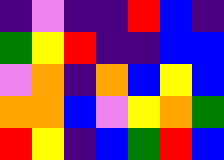[["indigo", "violet", "indigo", "indigo", "red", "blue", "indigo"], ["green", "yellow", "red", "indigo", "indigo", "blue", "blue"], ["violet", "orange", "indigo", "orange", "blue", "yellow", "blue"], ["orange", "orange", "blue", "violet", "yellow", "orange", "green"], ["red", "yellow", "indigo", "blue", "green", "red", "blue"]]